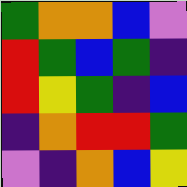[["green", "orange", "orange", "blue", "violet"], ["red", "green", "blue", "green", "indigo"], ["red", "yellow", "green", "indigo", "blue"], ["indigo", "orange", "red", "red", "green"], ["violet", "indigo", "orange", "blue", "yellow"]]